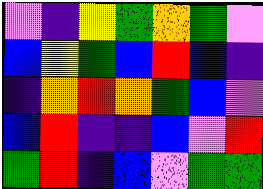[["violet", "indigo", "yellow", "green", "orange", "green", "violet"], ["blue", "yellow", "green", "blue", "red", "blue", "indigo"], ["indigo", "orange", "red", "orange", "green", "blue", "violet"], ["blue", "red", "indigo", "indigo", "blue", "violet", "red"], ["green", "red", "indigo", "blue", "violet", "green", "green"]]